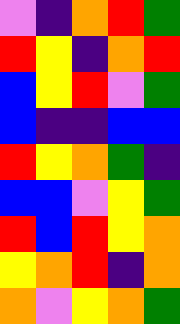[["violet", "indigo", "orange", "red", "green"], ["red", "yellow", "indigo", "orange", "red"], ["blue", "yellow", "red", "violet", "green"], ["blue", "indigo", "indigo", "blue", "blue"], ["red", "yellow", "orange", "green", "indigo"], ["blue", "blue", "violet", "yellow", "green"], ["red", "blue", "red", "yellow", "orange"], ["yellow", "orange", "red", "indigo", "orange"], ["orange", "violet", "yellow", "orange", "green"]]